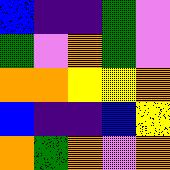[["blue", "indigo", "indigo", "green", "violet"], ["green", "violet", "orange", "green", "violet"], ["orange", "orange", "yellow", "yellow", "orange"], ["blue", "indigo", "indigo", "blue", "yellow"], ["orange", "green", "orange", "violet", "orange"]]